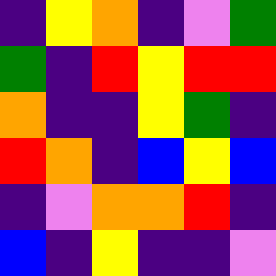[["indigo", "yellow", "orange", "indigo", "violet", "green"], ["green", "indigo", "red", "yellow", "red", "red"], ["orange", "indigo", "indigo", "yellow", "green", "indigo"], ["red", "orange", "indigo", "blue", "yellow", "blue"], ["indigo", "violet", "orange", "orange", "red", "indigo"], ["blue", "indigo", "yellow", "indigo", "indigo", "violet"]]